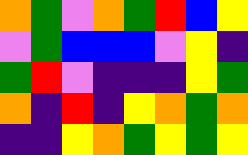[["orange", "green", "violet", "orange", "green", "red", "blue", "yellow"], ["violet", "green", "blue", "blue", "blue", "violet", "yellow", "indigo"], ["green", "red", "violet", "indigo", "indigo", "indigo", "yellow", "green"], ["orange", "indigo", "red", "indigo", "yellow", "orange", "green", "orange"], ["indigo", "indigo", "yellow", "orange", "green", "yellow", "green", "yellow"]]